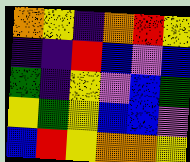[["orange", "yellow", "indigo", "orange", "red", "yellow"], ["indigo", "indigo", "red", "blue", "violet", "blue"], ["green", "indigo", "yellow", "violet", "blue", "green"], ["yellow", "green", "yellow", "blue", "blue", "violet"], ["blue", "red", "yellow", "orange", "orange", "yellow"]]